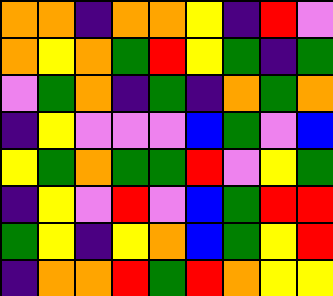[["orange", "orange", "indigo", "orange", "orange", "yellow", "indigo", "red", "violet"], ["orange", "yellow", "orange", "green", "red", "yellow", "green", "indigo", "green"], ["violet", "green", "orange", "indigo", "green", "indigo", "orange", "green", "orange"], ["indigo", "yellow", "violet", "violet", "violet", "blue", "green", "violet", "blue"], ["yellow", "green", "orange", "green", "green", "red", "violet", "yellow", "green"], ["indigo", "yellow", "violet", "red", "violet", "blue", "green", "red", "red"], ["green", "yellow", "indigo", "yellow", "orange", "blue", "green", "yellow", "red"], ["indigo", "orange", "orange", "red", "green", "red", "orange", "yellow", "yellow"]]